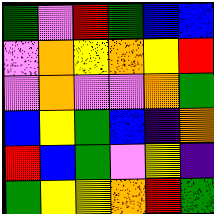[["green", "violet", "red", "green", "blue", "blue"], ["violet", "orange", "yellow", "orange", "yellow", "red"], ["violet", "orange", "violet", "violet", "orange", "green"], ["blue", "yellow", "green", "blue", "indigo", "orange"], ["red", "blue", "green", "violet", "yellow", "indigo"], ["green", "yellow", "yellow", "orange", "red", "green"]]